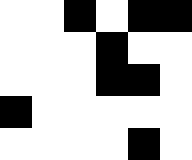[["white", "white", "black", "white", "black", "black"], ["white", "white", "white", "black", "white", "white"], ["white", "white", "white", "black", "black", "white"], ["black", "white", "white", "white", "white", "white"], ["white", "white", "white", "white", "black", "white"]]